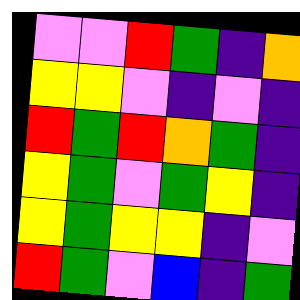[["violet", "violet", "red", "green", "indigo", "orange"], ["yellow", "yellow", "violet", "indigo", "violet", "indigo"], ["red", "green", "red", "orange", "green", "indigo"], ["yellow", "green", "violet", "green", "yellow", "indigo"], ["yellow", "green", "yellow", "yellow", "indigo", "violet"], ["red", "green", "violet", "blue", "indigo", "green"]]